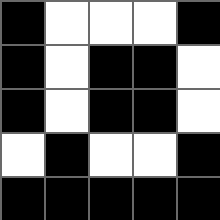[["black", "white", "white", "white", "black"], ["black", "white", "black", "black", "white"], ["black", "white", "black", "black", "white"], ["white", "black", "white", "white", "black"], ["black", "black", "black", "black", "black"]]